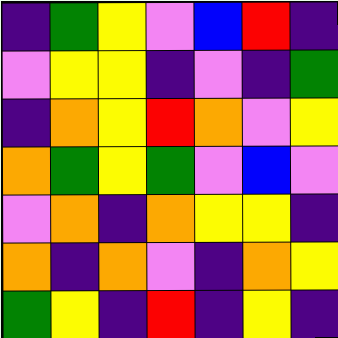[["indigo", "green", "yellow", "violet", "blue", "red", "indigo"], ["violet", "yellow", "yellow", "indigo", "violet", "indigo", "green"], ["indigo", "orange", "yellow", "red", "orange", "violet", "yellow"], ["orange", "green", "yellow", "green", "violet", "blue", "violet"], ["violet", "orange", "indigo", "orange", "yellow", "yellow", "indigo"], ["orange", "indigo", "orange", "violet", "indigo", "orange", "yellow"], ["green", "yellow", "indigo", "red", "indigo", "yellow", "indigo"]]